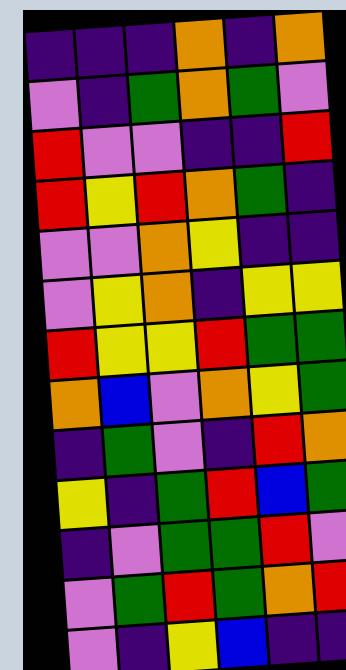[["indigo", "indigo", "indigo", "orange", "indigo", "orange"], ["violet", "indigo", "green", "orange", "green", "violet"], ["red", "violet", "violet", "indigo", "indigo", "red"], ["red", "yellow", "red", "orange", "green", "indigo"], ["violet", "violet", "orange", "yellow", "indigo", "indigo"], ["violet", "yellow", "orange", "indigo", "yellow", "yellow"], ["red", "yellow", "yellow", "red", "green", "green"], ["orange", "blue", "violet", "orange", "yellow", "green"], ["indigo", "green", "violet", "indigo", "red", "orange"], ["yellow", "indigo", "green", "red", "blue", "green"], ["indigo", "violet", "green", "green", "red", "violet"], ["violet", "green", "red", "green", "orange", "red"], ["violet", "indigo", "yellow", "blue", "indigo", "indigo"]]